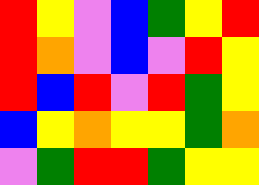[["red", "yellow", "violet", "blue", "green", "yellow", "red"], ["red", "orange", "violet", "blue", "violet", "red", "yellow"], ["red", "blue", "red", "violet", "red", "green", "yellow"], ["blue", "yellow", "orange", "yellow", "yellow", "green", "orange"], ["violet", "green", "red", "red", "green", "yellow", "yellow"]]